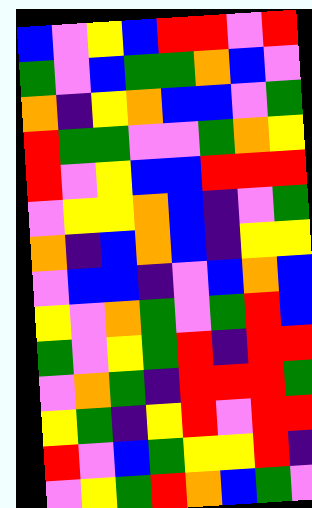[["blue", "violet", "yellow", "blue", "red", "red", "violet", "red"], ["green", "violet", "blue", "green", "green", "orange", "blue", "violet"], ["orange", "indigo", "yellow", "orange", "blue", "blue", "violet", "green"], ["red", "green", "green", "violet", "violet", "green", "orange", "yellow"], ["red", "violet", "yellow", "blue", "blue", "red", "red", "red"], ["violet", "yellow", "yellow", "orange", "blue", "indigo", "violet", "green"], ["orange", "indigo", "blue", "orange", "blue", "indigo", "yellow", "yellow"], ["violet", "blue", "blue", "indigo", "violet", "blue", "orange", "blue"], ["yellow", "violet", "orange", "green", "violet", "green", "red", "blue"], ["green", "violet", "yellow", "green", "red", "indigo", "red", "red"], ["violet", "orange", "green", "indigo", "red", "red", "red", "green"], ["yellow", "green", "indigo", "yellow", "red", "violet", "red", "red"], ["red", "violet", "blue", "green", "yellow", "yellow", "red", "indigo"], ["violet", "yellow", "green", "red", "orange", "blue", "green", "violet"]]